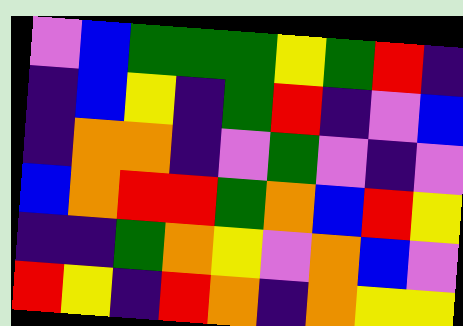[["violet", "blue", "green", "green", "green", "yellow", "green", "red", "indigo"], ["indigo", "blue", "yellow", "indigo", "green", "red", "indigo", "violet", "blue"], ["indigo", "orange", "orange", "indigo", "violet", "green", "violet", "indigo", "violet"], ["blue", "orange", "red", "red", "green", "orange", "blue", "red", "yellow"], ["indigo", "indigo", "green", "orange", "yellow", "violet", "orange", "blue", "violet"], ["red", "yellow", "indigo", "red", "orange", "indigo", "orange", "yellow", "yellow"]]